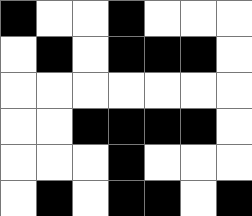[["black", "white", "white", "black", "white", "white", "white"], ["white", "black", "white", "black", "black", "black", "white"], ["white", "white", "white", "white", "white", "white", "white"], ["white", "white", "black", "black", "black", "black", "white"], ["white", "white", "white", "black", "white", "white", "white"], ["white", "black", "white", "black", "black", "white", "black"]]